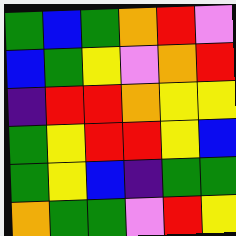[["green", "blue", "green", "orange", "red", "violet"], ["blue", "green", "yellow", "violet", "orange", "red"], ["indigo", "red", "red", "orange", "yellow", "yellow"], ["green", "yellow", "red", "red", "yellow", "blue"], ["green", "yellow", "blue", "indigo", "green", "green"], ["orange", "green", "green", "violet", "red", "yellow"]]